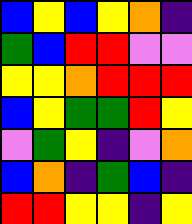[["blue", "yellow", "blue", "yellow", "orange", "indigo"], ["green", "blue", "red", "red", "violet", "violet"], ["yellow", "yellow", "orange", "red", "red", "red"], ["blue", "yellow", "green", "green", "red", "yellow"], ["violet", "green", "yellow", "indigo", "violet", "orange"], ["blue", "orange", "indigo", "green", "blue", "indigo"], ["red", "red", "yellow", "yellow", "indigo", "yellow"]]